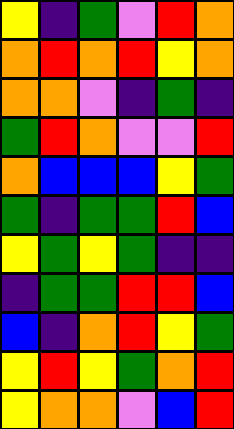[["yellow", "indigo", "green", "violet", "red", "orange"], ["orange", "red", "orange", "red", "yellow", "orange"], ["orange", "orange", "violet", "indigo", "green", "indigo"], ["green", "red", "orange", "violet", "violet", "red"], ["orange", "blue", "blue", "blue", "yellow", "green"], ["green", "indigo", "green", "green", "red", "blue"], ["yellow", "green", "yellow", "green", "indigo", "indigo"], ["indigo", "green", "green", "red", "red", "blue"], ["blue", "indigo", "orange", "red", "yellow", "green"], ["yellow", "red", "yellow", "green", "orange", "red"], ["yellow", "orange", "orange", "violet", "blue", "red"]]